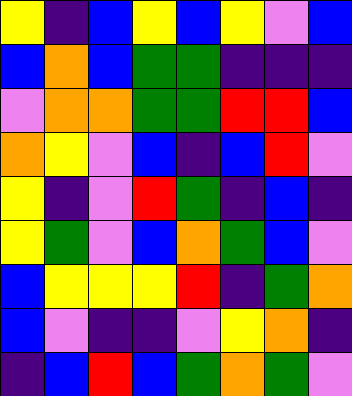[["yellow", "indigo", "blue", "yellow", "blue", "yellow", "violet", "blue"], ["blue", "orange", "blue", "green", "green", "indigo", "indigo", "indigo"], ["violet", "orange", "orange", "green", "green", "red", "red", "blue"], ["orange", "yellow", "violet", "blue", "indigo", "blue", "red", "violet"], ["yellow", "indigo", "violet", "red", "green", "indigo", "blue", "indigo"], ["yellow", "green", "violet", "blue", "orange", "green", "blue", "violet"], ["blue", "yellow", "yellow", "yellow", "red", "indigo", "green", "orange"], ["blue", "violet", "indigo", "indigo", "violet", "yellow", "orange", "indigo"], ["indigo", "blue", "red", "blue", "green", "orange", "green", "violet"]]